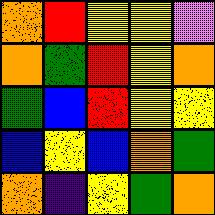[["orange", "red", "yellow", "yellow", "violet"], ["orange", "green", "red", "yellow", "orange"], ["green", "blue", "red", "yellow", "yellow"], ["blue", "yellow", "blue", "orange", "green"], ["orange", "indigo", "yellow", "green", "orange"]]